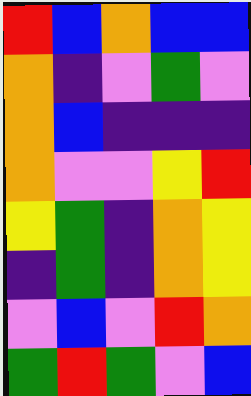[["red", "blue", "orange", "blue", "blue"], ["orange", "indigo", "violet", "green", "violet"], ["orange", "blue", "indigo", "indigo", "indigo"], ["orange", "violet", "violet", "yellow", "red"], ["yellow", "green", "indigo", "orange", "yellow"], ["indigo", "green", "indigo", "orange", "yellow"], ["violet", "blue", "violet", "red", "orange"], ["green", "red", "green", "violet", "blue"]]